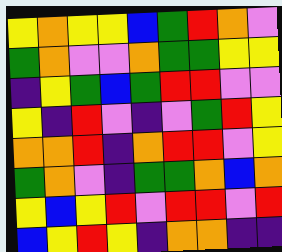[["yellow", "orange", "yellow", "yellow", "blue", "green", "red", "orange", "violet"], ["green", "orange", "violet", "violet", "orange", "green", "green", "yellow", "yellow"], ["indigo", "yellow", "green", "blue", "green", "red", "red", "violet", "violet"], ["yellow", "indigo", "red", "violet", "indigo", "violet", "green", "red", "yellow"], ["orange", "orange", "red", "indigo", "orange", "red", "red", "violet", "yellow"], ["green", "orange", "violet", "indigo", "green", "green", "orange", "blue", "orange"], ["yellow", "blue", "yellow", "red", "violet", "red", "red", "violet", "red"], ["blue", "yellow", "red", "yellow", "indigo", "orange", "orange", "indigo", "indigo"]]